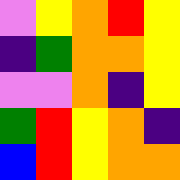[["violet", "yellow", "orange", "red", "yellow"], ["indigo", "green", "orange", "orange", "yellow"], ["violet", "violet", "orange", "indigo", "yellow"], ["green", "red", "yellow", "orange", "indigo"], ["blue", "red", "yellow", "orange", "orange"]]